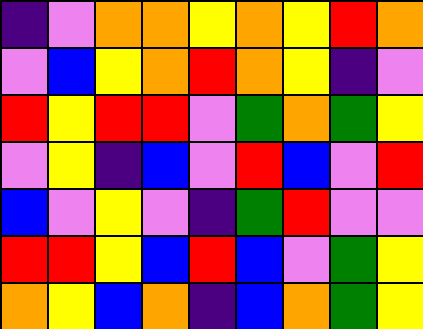[["indigo", "violet", "orange", "orange", "yellow", "orange", "yellow", "red", "orange"], ["violet", "blue", "yellow", "orange", "red", "orange", "yellow", "indigo", "violet"], ["red", "yellow", "red", "red", "violet", "green", "orange", "green", "yellow"], ["violet", "yellow", "indigo", "blue", "violet", "red", "blue", "violet", "red"], ["blue", "violet", "yellow", "violet", "indigo", "green", "red", "violet", "violet"], ["red", "red", "yellow", "blue", "red", "blue", "violet", "green", "yellow"], ["orange", "yellow", "blue", "orange", "indigo", "blue", "orange", "green", "yellow"]]